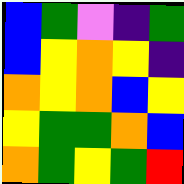[["blue", "green", "violet", "indigo", "green"], ["blue", "yellow", "orange", "yellow", "indigo"], ["orange", "yellow", "orange", "blue", "yellow"], ["yellow", "green", "green", "orange", "blue"], ["orange", "green", "yellow", "green", "red"]]